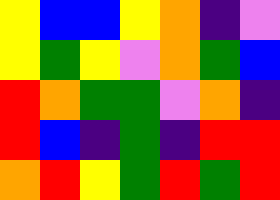[["yellow", "blue", "blue", "yellow", "orange", "indigo", "violet"], ["yellow", "green", "yellow", "violet", "orange", "green", "blue"], ["red", "orange", "green", "green", "violet", "orange", "indigo"], ["red", "blue", "indigo", "green", "indigo", "red", "red"], ["orange", "red", "yellow", "green", "red", "green", "red"]]